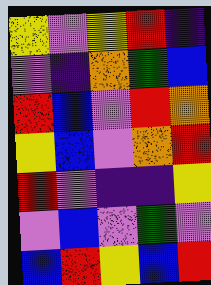[["yellow", "violet", "yellow", "red", "indigo"], ["violet", "indigo", "orange", "green", "blue"], ["red", "blue", "violet", "red", "orange"], ["yellow", "blue", "violet", "orange", "red"], ["red", "violet", "indigo", "indigo", "yellow"], ["violet", "blue", "violet", "green", "violet"], ["blue", "red", "yellow", "blue", "red"]]